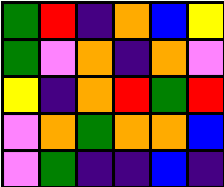[["green", "red", "indigo", "orange", "blue", "yellow"], ["green", "violet", "orange", "indigo", "orange", "violet"], ["yellow", "indigo", "orange", "red", "green", "red"], ["violet", "orange", "green", "orange", "orange", "blue"], ["violet", "green", "indigo", "indigo", "blue", "indigo"]]